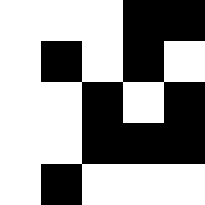[["white", "white", "white", "black", "black"], ["white", "black", "white", "black", "white"], ["white", "white", "black", "white", "black"], ["white", "white", "black", "black", "black"], ["white", "black", "white", "white", "white"]]